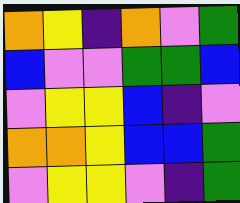[["orange", "yellow", "indigo", "orange", "violet", "green"], ["blue", "violet", "violet", "green", "green", "blue"], ["violet", "yellow", "yellow", "blue", "indigo", "violet"], ["orange", "orange", "yellow", "blue", "blue", "green"], ["violet", "yellow", "yellow", "violet", "indigo", "green"]]